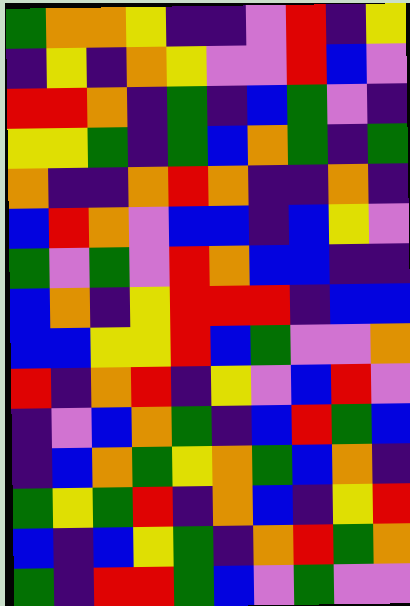[["green", "orange", "orange", "yellow", "indigo", "indigo", "violet", "red", "indigo", "yellow"], ["indigo", "yellow", "indigo", "orange", "yellow", "violet", "violet", "red", "blue", "violet"], ["red", "red", "orange", "indigo", "green", "indigo", "blue", "green", "violet", "indigo"], ["yellow", "yellow", "green", "indigo", "green", "blue", "orange", "green", "indigo", "green"], ["orange", "indigo", "indigo", "orange", "red", "orange", "indigo", "indigo", "orange", "indigo"], ["blue", "red", "orange", "violet", "blue", "blue", "indigo", "blue", "yellow", "violet"], ["green", "violet", "green", "violet", "red", "orange", "blue", "blue", "indigo", "indigo"], ["blue", "orange", "indigo", "yellow", "red", "red", "red", "indigo", "blue", "blue"], ["blue", "blue", "yellow", "yellow", "red", "blue", "green", "violet", "violet", "orange"], ["red", "indigo", "orange", "red", "indigo", "yellow", "violet", "blue", "red", "violet"], ["indigo", "violet", "blue", "orange", "green", "indigo", "blue", "red", "green", "blue"], ["indigo", "blue", "orange", "green", "yellow", "orange", "green", "blue", "orange", "indigo"], ["green", "yellow", "green", "red", "indigo", "orange", "blue", "indigo", "yellow", "red"], ["blue", "indigo", "blue", "yellow", "green", "indigo", "orange", "red", "green", "orange"], ["green", "indigo", "red", "red", "green", "blue", "violet", "green", "violet", "violet"]]